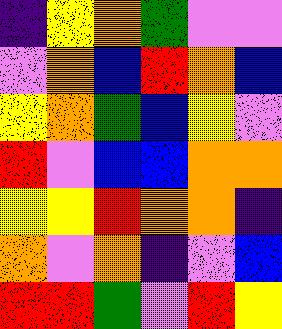[["indigo", "yellow", "orange", "green", "violet", "violet"], ["violet", "orange", "blue", "red", "orange", "blue"], ["yellow", "orange", "green", "blue", "yellow", "violet"], ["red", "violet", "blue", "blue", "orange", "orange"], ["yellow", "yellow", "red", "orange", "orange", "indigo"], ["orange", "violet", "orange", "indigo", "violet", "blue"], ["red", "red", "green", "violet", "red", "yellow"]]